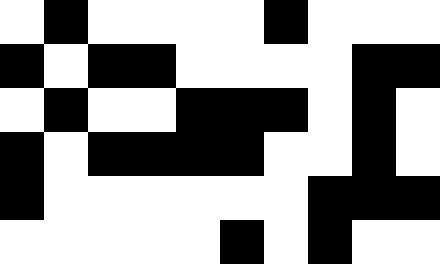[["white", "black", "white", "white", "white", "white", "black", "white", "white", "white"], ["black", "white", "black", "black", "white", "white", "white", "white", "black", "black"], ["white", "black", "white", "white", "black", "black", "black", "white", "black", "white"], ["black", "white", "black", "black", "black", "black", "white", "white", "black", "white"], ["black", "white", "white", "white", "white", "white", "white", "black", "black", "black"], ["white", "white", "white", "white", "white", "black", "white", "black", "white", "white"]]